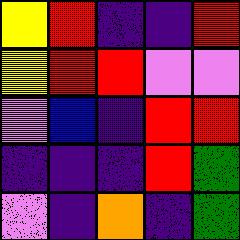[["yellow", "red", "indigo", "indigo", "red"], ["yellow", "red", "red", "violet", "violet"], ["violet", "blue", "indigo", "red", "red"], ["indigo", "indigo", "indigo", "red", "green"], ["violet", "indigo", "orange", "indigo", "green"]]